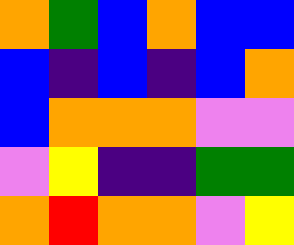[["orange", "green", "blue", "orange", "blue", "blue"], ["blue", "indigo", "blue", "indigo", "blue", "orange"], ["blue", "orange", "orange", "orange", "violet", "violet"], ["violet", "yellow", "indigo", "indigo", "green", "green"], ["orange", "red", "orange", "orange", "violet", "yellow"]]